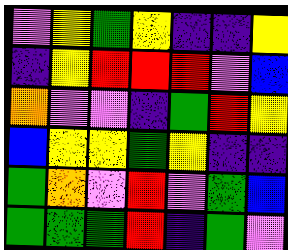[["violet", "yellow", "green", "yellow", "indigo", "indigo", "yellow"], ["indigo", "yellow", "red", "red", "red", "violet", "blue"], ["orange", "violet", "violet", "indigo", "green", "red", "yellow"], ["blue", "yellow", "yellow", "green", "yellow", "indigo", "indigo"], ["green", "orange", "violet", "red", "violet", "green", "blue"], ["green", "green", "green", "red", "indigo", "green", "violet"]]